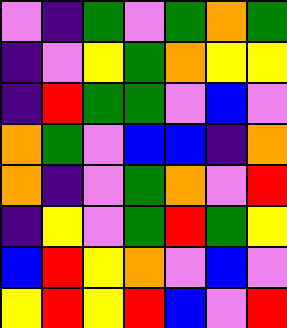[["violet", "indigo", "green", "violet", "green", "orange", "green"], ["indigo", "violet", "yellow", "green", "orange", "yellow", "yellow"], ["indigo", "red", "green", "green", "violet", "blue", "violet"], ["orange", "green", "violet", "blue", "blue", "indigo", "orange"], ["orange", "indigo", "violet", "green", "orange", "violet", "red"], ["indigo", "yellow", "violet", "green", "red", "green", "yellow"], ["blue", "red", "yellow", "orange", "violet", "blue", "violet"], ["yellow", "red", "yellow", "red", "blue", "violet", "red"]]